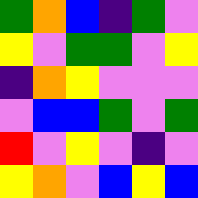[["green", "orange", "blue", "indigo", "green", "violet"], ["yellow", "violet", "green", "green", "violet", "yellow"], ["indigo", "orange", "yellow", "violet", "violet", "violet"], ["violet", "blue", "blue", "green", "violet", "green"], ["red", "violet", "yellow", "violet", "indigo", "violet"], ["yellow", "orange", "violet", "blue", "yellow", "blue"]]